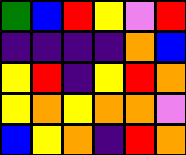[["green", "blue", "red", "yellow", "violet", "red"], ["indigo", "indigo", "indigo", "indigo", "orange", "blue"], ["yellow", "red", "indigo", "yellow", "red", "orange"], ["yellow", "orange", "yellow", "orange", "orange", "violet"], ["blue", "yellow", "orange", "indigo", "red", "orange"]]